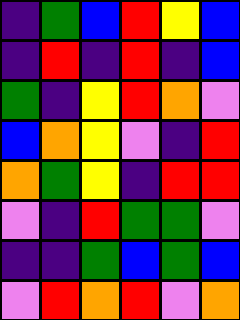[["indigo", "green", "blue", "red", "yellow", "blue"], ["indigo", "red", "indigo", "red", "indigo", "blue"], ["green", "indigo", "yellow", "red", "orange", "violet"], ["blue", "orange", "yellow", "violet", "indigo", "red"], ["orange", "green", "yellow", "indigo", "red", "red"], ["violet", "indigo", "red", "green", "green", "violet"], ["indigo", "indigo", "green", "blue", "green", "blue"], ["violet", "red", "orange", "red", "violet", "orange"]]